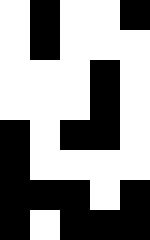[["white", "black", "white", "white", "black"], ["white", "black", "white", "white", "white"], ["white", "white", "white", "black", "white"], ["white", "white", "white", "black", "white"], ["black", "white", "black", "black", "white"], ["black", "white", "white", "white", "white"], ["black", "black", "black", "white", "black"], ["black", "white", "black", "black", "black"]]